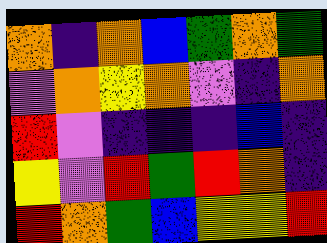[["orange", "indigo", "orange", "blue", "green", "orange", "green"], ["violet", "orange", "yellow", "orange", "violet", "indigo", "orange"], ["red", "violet", "indigo", "indigo", "indigo", "blue", "indigo"], ["yellow", "violet", "red", "green", "red", "orange", "indigo"], ["red", "orange", "green", "blue", "yellow", "yellow", "red"]]